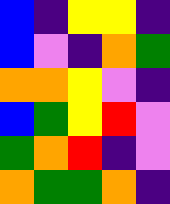[["blue", "indigo", "yellow", "yellow", "indigo"], ["blue", "violet", "indigo", "orange", "green"], ["orange", "orange", "yellow", "violet", "indigo"], ["blue", "green", "yellow", "red", "violet"], ["green", "orange", "red", "indigo", "violet"], ["orange", "green", "green", "orange", "indigo"]]